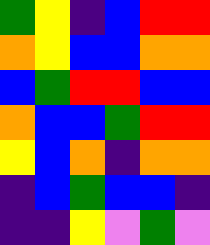[["green", "yellow", "indigo", "blue", "red", "red"], ["orange", "yellow", "blue", "blue", "orange", "orange"], ["blue", "green", "red", "red", "blue", "blue"], ["orange", "blue", "blue", "green", "red", "red"], ["yellow", "blue", "orange", "indigo", "orange", "orange"], ["indigo", "blue", "green", "blue", "blue", "indigo"], ["indigo", "indigo", "yellow", "violet", "green", "violet"]]